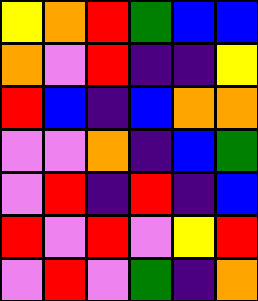[["yellow", "orange", "red", "green", "blue", "blue"], ["orange", "violet", "red", "indigo", "indigo", "yellow"], ["red", "blue", "indigo", "blue", "orange", "orange"], ["violet", "violet", "orange", "indigo", "blue", "green"], ["violet", "red", "indigo", "red", "indigo", "blue"], ["red", "violet", "red", "violet", "yellow", "red"], ["violet", "red", "violet", "green", "indigo", "orange"]]